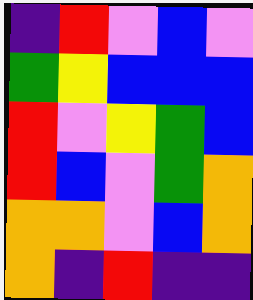[["indigo", "red", "violet", "blue", "violet"], ["green", "yellow", "blue", "blue", "blue"], ["red", "violet", "yellow", "green", "blue"], ["red", "blue", "violet", "green", "orange"], ["orange", "orange", "violet", "blue", "orange"], ["orange", "indigo", "red", "indigo", "indigo"]]